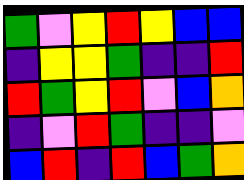[["green", "violet", "yellow", "red", "yellow", "blue", "blue"], ["indigo", "yellow", "yellow", "green", "indigo", "indigo", "red"], ["red", "green", "yellow", "red", "violet", "blue", "orange"], ["indigo", "violet", "red", "green", "indigo", "indigo", "violet"], ["blue", "red", "indigo", "red", "blue", "green", "orange"]]